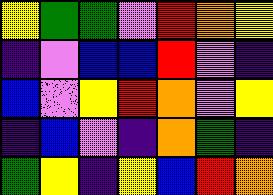[["yellow", "green", "green", "violet", "red", "orange", "yellow"], ["indigo", "violet", "blue", "blue", "red", "violet", "indigo"], ["blue", "violet", "yellow", "red", "orange", "violet", "yellow"], ["indigo", "blue", "violet", "indigo", "orange", "green", "indigo"], ["green", "yellow", "indigo", "yellow", "blue", "red", "orange"]]